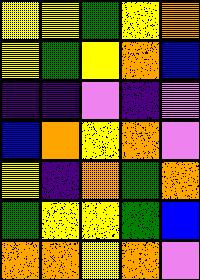[["yellow", "yellow", "green", "yellow", "orange"], ["yellow", "green", "yellow", "orange", "blue"], ["indigo", "indigo", "violet", "indigo", "violet"], ["blue", "orange", "yellow", "orange", "violet"], ["yellow", "indigo", "orange", "green", "orange"], ["green", "yellow", "yellow", "green", "blue"], ["orange", "orange", "yellow", "orange", "violet"]]